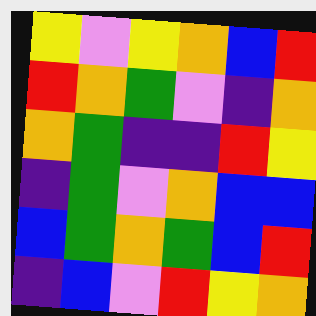[["yellow", "violet", "yellow", "orange", "blue", "red"], ["red", "orange", "green", "violet", "indigo", "orange"], ["orange", "green", "indigo", "indigo", "red", "yellow"], ["indigo", "green", "violet", "orange", "blue", "blue"], ["blue", "green", "orange", "green", "blue", "red"], ["indigo", "blue", "violet", "red", "yellow", "orange"]]